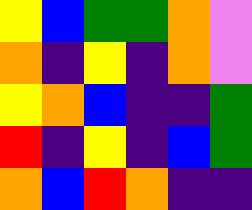[["yellow", "blue", "green", "green", "orange", "violet"], ["orange", "indigo", "yellow", "indigo", "orange", "violet"], ["yellow", "orange", "blue", "indigo", "indigo", "green"], ["red", "indigo", "yellow", "indigo", "blue", "green"], ["orange", "blue", "red", "orange", "indigo", "indigo"]]